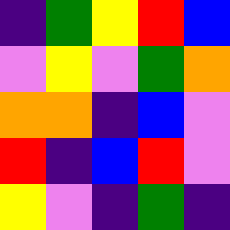[["indigo", "green", "yellow", "red", "blue"], ["violet", "yellow", "violet", "green", "orange"], ["orange", "orange", "indigo", "blue", "violet"], ["red", "indigo", "blue", "red", "violet"], ["yellow", "violet", "indigo", "green", "indigo"]]